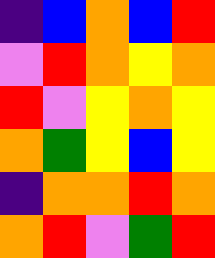[["indigo", "blue", "orange", "blue", "red"], ["violet", "red", "orange", "yellow", "orange"], ["red", "violet", "yellow", "orange", "yellow"], ["orange", "green", "yellow", "blue", "yellow"], ["indigo", "orange", "orange", "red", "orange"], ["orange", "red", "violet", "green", "red"]]